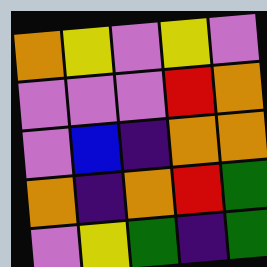[["orange", "yellow", "violet", "yellow", "violet"], ["violet", "violet", "violet", "red", "orange"], ["violet", "blue", "indigo", "orange", "orange"], ["orange", "indigo", "orange", "red", "green"], ["violet", "yellow", "green", "indigo", "green"]]